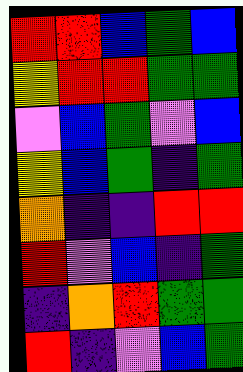[["red", "red", "blue", "green", "blue"], ["yellow", "red", "red", "green", "green"], ["violet", "blue", "green", "violet", "blue"], ["yellow", "blue", "green", "indigo", "green"], ["orange", "indigo", "indigo", "red", "red"], ["red", "violet", "blue", "indigo", "green"], ["indigo", "orange", "red", "green", "green"], ["red", "indigo", "violet", "blue", "green"]]